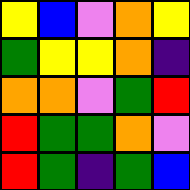[["yellow", "blue", "violet", "orange", "yellow"], ["green", "yellow", "yellow", "orange", "indigo"], ["orange", "orange", "violet", "green", "red"], ["red", "green", "green", "orange", "violet"], ["red", "green", "indigo", "green", "blue"]]